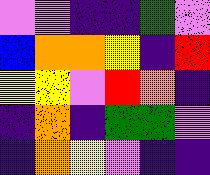[["violet", "violet", "indigo", "indigo", "green", "violet"], ["blue", "orange", "orange", "yellow", "indigo", "red"], ["yellow", "yellow", "violet", "red", "orange", "indigo"], ["indigo", "orange", "indigo", "green", "green", "violet"], ["indigo", "orange", "yellow", "violet", "indigo", "indigo"]]